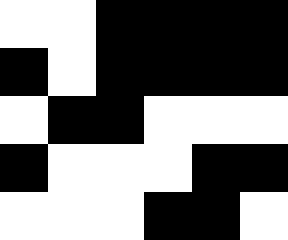[["white", "white", "black", "black", "black", "black"], ["black", "white", "black", "black", "black", "black"], ["white", "black", "black", "white", "white", "white"], ["black", "white", "white", "white", "black", "black"], ["white", "white", "white", "black", "black", "white"]]